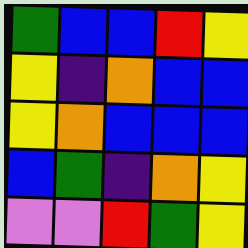[["green", "blue", "blue", "red", "yellow"], ["yellow", "indigo", "orange", "blue", "blue"], ["yellow", "orange", "blue", "blue", "blue"], ["blue", "green", "indigo", "orange", "yellow"], ["violet", "violet", "red", "green", "yellow"]]